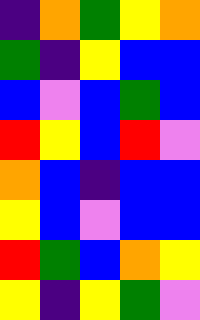[["indigo", "orange", "green", "yellow", "orange"], ["green", "indigo", "yellow", "blue", "blue"], ["blue", "violet", "blue", "green", "blue"], ["red", "yellow", "blue", "red", "violet"], ["orange", "blue", "indigo", "blue", "blue"], ["yellow", "blue", "violet", "blue", "blue"], ["red", "green", "blue", "orange", "yellow"], ["yellow", "indigo", "yellow", "green", "violet"]]